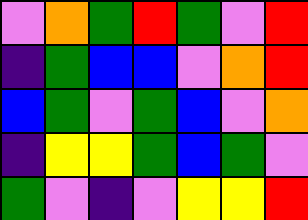[["violet", "orange", "green", "red", "green", "violet", "red"], ["indigo", "green", "blue", "blue", "violet", "orange", "red"], ["blue", "green", "violet", "green", "blue", "violet", "orange"], ["indigo", "yellow", "yellow", "green", "blue", "green", "violet"], ["green", "violet", "indigo", "violet", "yellow", "yellow", "red"]]